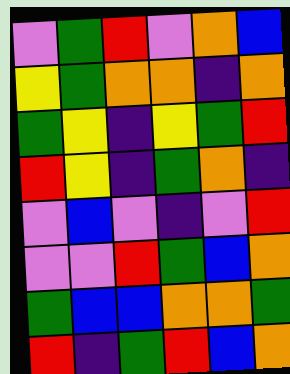[["violet", "green", "red", "violet", "orange", "blue"], ["yellow", "green", "orange", "orange", "indigo", "orange"], ["green", "yellow", "indigo", "yellow", "green", "red"], ["red", "yellow", "indigo", "green", "orange", "indigo"], ["violet", "blue", "violet", "indigo", "violet", "red"], ["violet", "violet", "red", "green", "blue", "orange"], ["green", "blue", "blue", "orange", "orange", "green"], ["red", "indigo", "green", "red", "blue", "orange"]]